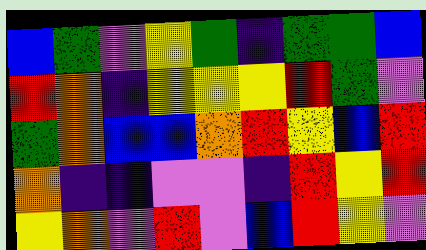[["blue", "green", "violet", "yellow", "green", "indigo", "green", "green", "blue"], ["red", "orange", "indigo", "yellow", "yellow", "yellow", "red", "green", "violet"], ["green", "orange", "blue", "blue", "orange", "red", "yellow", "blue", "red"], ["orange", "indigo", "indigo", "violet", "violet", "indigo", "red", "yellow", "red"], ["yellow", "orange", "violet", "red", "violet", "blue", "red", "yellow", "violet"]]